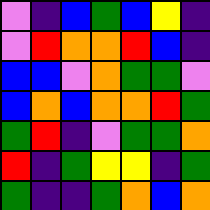[["violet", "indigo", "blue", "green", "blue", "yellow", "indigo"], ["violet", "red", "orange", "orange", "red", "blue", "indigo"], ["blue", "blue", "violet", "orange", "green", "green", "violet"], ["blue", "orange", "blue", "orange", "orange", "red", "green"], ["green", "red", "indigo", "violet", "green", "green", "orange"], ["red", "indigo", "green", "yellow", "yellow", "indigo", "green"], ["green", "indigo", "indigo", "green", "orange", "blue", "orange"]]